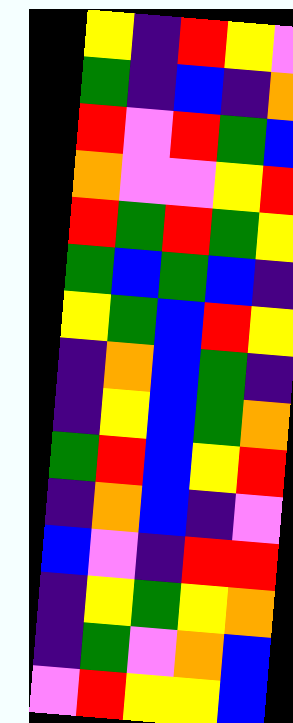[["yellow", "indigo", "red", "yellow", "violet"], ["green", "indigo", "blue", "indigo", "orange"], ["red", "violet", "red", "green", "blue"], ["orange", "violet", "violet", "yellow", "red"], ["red", "green", "red", "green", "yellow"], ["green", "blue", "green", "blue", "indigo"], ["yellow", "green", "blue", "red", "yellow"], ["indigo", "orange", "blue", "green", "indigo"], ["indigo", "yellow", "blue", "green", "orange"], ["green", "red", "blue", "yellow", "red"], ["indigo", "orange", "blue", "indigo", "violet"], ["blue", "violet", "indigo", "red", "red"], ["indigo", "yellow", "green", "yellow", "orange"], ["indigo", "green", "violet", "orange", "blue"], ["violet", "red", "yellow", "yellow", "blue"]]